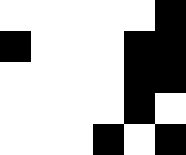[["white", "white", "white", "white", "white", "black"], ["black", "white", "white", "white", "black", "black"], ["white", "white", "white", "white", "black", "black"], ["white", "white", "white", "white", "black", "white"], ["white", "white", "white", "black", "white", "black"]]